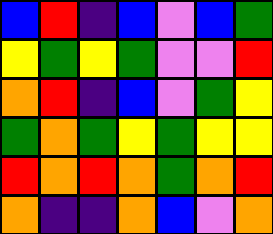[["blue", "red", "indigo", "blue", "violet", "blue", "green"], ["yellow", "green", "yellow", "green", "violet", "violet", "red"], ["orange", "red", "indigo", "blue", "violet", "green", "yellow"], ["green", "orange", "green", "yellow", "green", "yellow", "yellow"], ["red", "orange", "red", "orange", "green", "orange", "red"], ["orange", "indigo", "indigo", "orange", "blue", "violet", "orange"]]